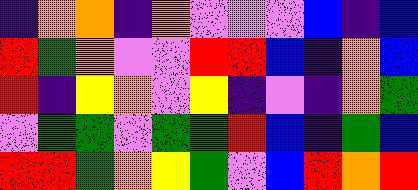[["indigo", "orange", "orange", "indigo", "orange", "violet", "violet", "violet", "blue", "indigo", "blue"], ["red", "green", "orange", "violet", "violet", "red", "red", "blue", "indigo", "orange", "blue"], ["red", "indigo", "yellow", "orange", "violet", "yellow", "indigo", "violet", "indigo", "orange", "green"], ["violet", "green", "green", "violet", "green", "green", "red", "blue", "indigo", "green", "blue"], ["red", "red", "green", "orange", "yellow", "green", "violet", "blue", "red", "orange", "red"]]